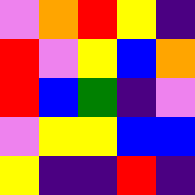[["violet", "orange", "red", "yellow", "indigo"], ["red", "violet", "yellow", "blue", "orange"], ["red", "blue", "green", "indigo", "violet"], ["violet", "yellow", "yellow", "blue", "blue"], ["yellow", "indigo", "indigo", "red", "indigo"]]